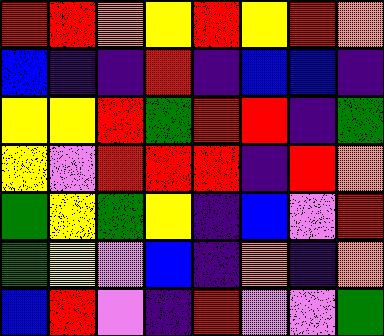[["red", "red", "orange", "yellow", "red", "yellow", "red", "orange"], ["blue", "indigo", "indigo", "red", "indigo", "blue", "blue", "indigo"], ["yellow", "yellow", "red", "green", "red", "red", "indigo", "green"], ["yellow", "violet", "red", "red", "red", "indigo", "red", "orange"], ["green", "yellow", "green", "yellow", "indigo", "blue", "violet", "red"], ["green", "yellow", "violet", "blue", "indigo", "orange", "indigo", "orange"], ["blue", "red", "violet", "indigo", "red", "violet", "violet", "green"]]